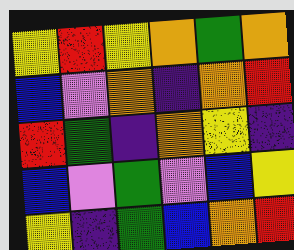[["yellow", "red", "yellow", "orange", "green", "orange"], ["blue", "violet", "orange", "indigo", "orange", "red"], ["red", "green", "indigo", "orange", "yellow", "indigo"], ["blue", "violet", "green", "violet", "blue", "yellow"], ["yellow", "indigo", "green", "blue", "orange", "red"]]